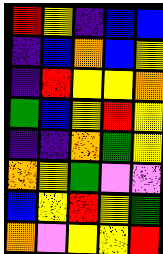[["red", "yellow", "indigo", "blue", "blue"], ["indigo", "blue", "orange", "blue", "yellow"], ["indigo", "red", "yellow", "yellow", "orange"], ["green", "blue", "yellow", "red", "yellow"], ["indigo", "indigo", "orange", "green", "yellow"], ["orange", "yellow", "green", "violet", "violet"], ["blue", "yellow", "red", "yellow", "green"], ["orange", "violet", "yellow", "yellow", "red"]]